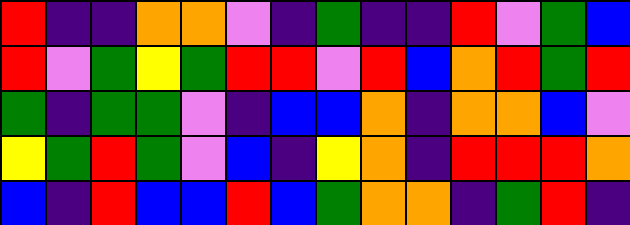[["red", "indigo", "indigo", "orange", "orange", "violet", "indigo", "green", "indigo", "indigo", "red", "violet", "green", "blue"], ["red", "violet", "green", "yellow", "green", "red", "red", "violet", "red", "blue", "orange", "red", "green", "red"], ["green", "indigo", "green", "green", "violet", "indigo", "blue", "blue", "orange", "indigo", "orange", "orange", "blue", "violet"], ["yellow", "green", "red", "green", "violet", "blue", "indigo", "yellow", "orange", "indigo", "red", "red", "red", "orange"], ["blue", "indigo", "red", "blue", "blue", "red", "blue", "green", "orange", "orange", "indigo", "green", "red", "indigo"]]